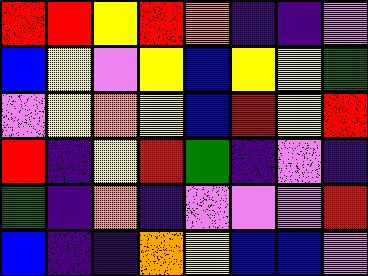[["red", "red", "yellow", "red", "orange", "indigo", "indigo", "violet"], ["blue", "yellow", "violet", "yellow", "blue", "yellow", "yellow", "green"], ["violet", "yellow", "orange", "yellow", "blue", "red", "yellow", "red"], ["red", "indigo", "yellow", "red", "green", "indigo", "violet", "indigo"], ["green", "indigo", "orange", "indigo", "violet", "violet", "violet", "red"], ["blue", "indigo", "indigo", "orange", "yellow", "blue", "blue", "violet"]]